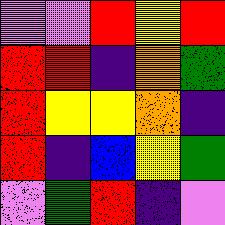[["violet", "violet", "red", "yellow", "red"], ["red", "red", "indigo", "orange", "green"], ["red", "yellow", "yellow", "orange", "indigo"], ["red", "indigo", "blue", "yellow", "green"], ["violet", "green", "red", "indigo", "violet"]]